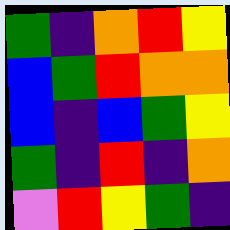[["green", "indigo", "orange", "red", "yellow"], ["blue", "green", "red", "orange", "orange"], ["blue", "indigo", "blue", "green", "yellow"], ["green", "indigo", "red", "indigo", "orange"], ["violet", "red", "yellow", "green", "indigo"]]